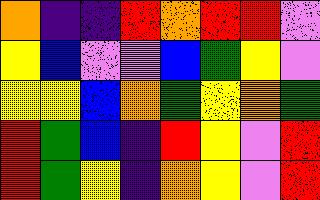[["orange", "indigo", "indigo", "red", "orange", "red", "red", "violet"], ["yellow", "blue", "violet", "violet", "blue", "green", "yellow", "violet"], ["yellow", "yellow", "blue", "orange", "green", "yellow", "orange", "green"], ["red", "green", "blue", "indigo", "red", "yellow", "violet", "red"], ["red", "green", "yellow", "indigo", "orange", "yellow", "violet", "red"]]